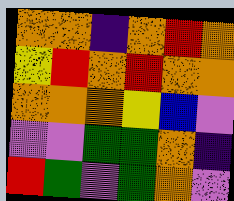[["orange", "orange", "indigo", "orange", "red", "orange"], ["yellow", "red", "orange", "red", "orange", "orange"], ["orange", "orange", "orange", "yellow", "blue", "violet"], ["violet", "violet", "green", "green", "orange", "indigo"], ["red", "green", "violet", "green", "orange", "violet"]]